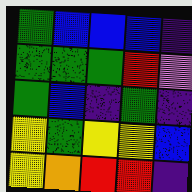[["green", "blue", "blue", "blue", "indigo"], ["green", "green", "green", "red", "violet"], ["green", "blue", "indigo", "green", "indigo"], ["yellow", "green", "yellow", "yellow", "blue"], ["yellow", "orange", "red", "red", "indigo"]]